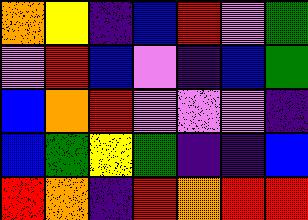[["orange", "yellow", "indigo", "blue", "red", "violet", "green"], ["violet", "red", "blue", "violet", "indigo", "blue", "green"], ["blue", "orange", "red", "violet", "violet", "violet", "indigo"], ["blue", "green", "yellow", "green", "indigo", "indigo", "blue"], ["red", "orange", "indigo", "red", "orange", "red", "red"]]